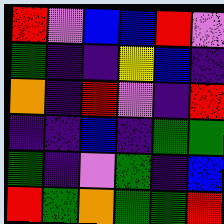[["red", "violet", "blue", "blue", "red", "violet"], ["green", "indigo", "indigo", "yellow", "blue", "indigo"], ["orange", "indigo", "red", "violet", "indigo", "red"], ["indigo", "indigo", "blue", "indigo", "green", "green"], ["green", "indigo", "violet", "green", "indigo", "blue"], ["red", "green", "orange", "green", "green", "red"]]